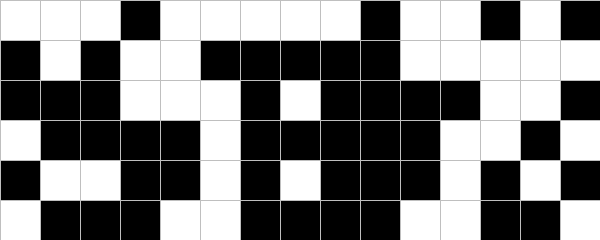[["white", "white", "white", "black", "white", "white", "white", "white", "white", "black", "white", "white", "black", "white", "black"], ["black", "white", "black", "white", "white", "black", "black", "black", "black", "black", "white", "white", "white", "white", "white"], ["black", "black", "black", "white", "white", "white", "black", "white", "black", "black", "black", "black", "white", "white", "black"], ["white", "black", "black", "black", "black", "white", "black", "black", "black", "black", "black", "white", "white", "black", "white"], ["black", "white", "white", "black", "black", "white", "black", "white", "black", "black", "black", "white", "black", "white", "black"], ["white", "black", "black", "black", "white", "white", "black", "black", "black", "black", "white", "white", "black", "black", "white"]]